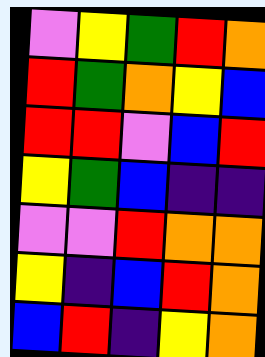[["violet", "yellow", "green", "red", "orange"], ["red", "green", "orange", "yellow", "blue"], ["red", "red", "violet", "blue", "red"], ["yellow", "green", "blue", "indigo", "indigo"], ["violet", "violet", "red", "orange", "orange"], ["yellow", "indigo", "blue", "red", "orange"], ["blue", "red", "indigo", "yellow", "orange"]]